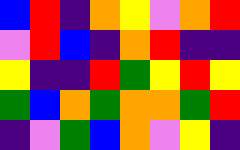[["blue", "red", "indigo", "orange", "yellow", "violet", "orange", "red"], ["violet", "red", "blue", "indigo", "orange", "red", "indigo", "indigo"], ["yellow", "indigo", "indigo", "red", "green", "yellow", "red", "yellow"], ["green", "blue", "orange", "green", "orange", "orange", "green", "red"], ["indigo", "violet", "green", "blue", "orange", "violet", "yellow", "indigo"]]